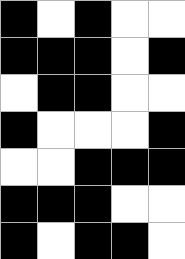[["black", "white", "black", "white", "white"], ["black", "black", "black", "white", "black"], ["white", "black", "black", "white", "white"], ["black", "white", "white", "white", "black"], ["white", "white", "black", "black", "black"], ["black", "black", "black", "white", "white"], ["black", "white", "black", "black", "white"]]